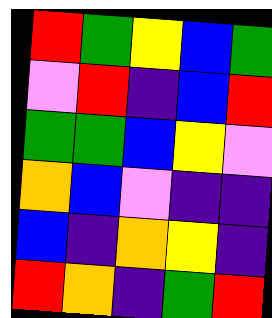[["red", "green", "yellow", "blue", "green"], ["violet", "red", "indigo", "blue", "red"], ["green", "green", "blue", "yellow", "violet"], ["orange", "blue", "violet", "indigo", "indigo"], ["blue", "indigo", "orange", "yellow", "indigo"], ["red", "orange", "indigo", "green", "red"]]